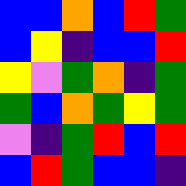[["blue", "blue", "orange", "blue", "red", "green"], ["blue", "yellow", "indigo", "blue", "blue", "red"], ["yellow", "violet", "green", "orange", "indigo", "green"], ["green", "blue", "orange", "green", "yellow", "green"], ["violet", "indigo", "green", "red", "blue", "red"], ["blue", "red", "green", "blue", "blue", "indigo"]]